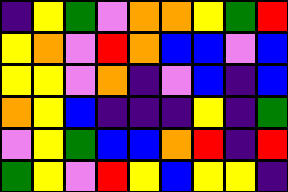[["indigo", "yellow", "green", "violet", "orange", "orange", "yellow", "green", "red"], ["yellow", "orange", "violet", "red", "orange", "blue", "blue", "violet", "blue"], ["yellow", "yellow", "violet", "orange", "indigo", "violet", "blue", "indigo", "blue"], ["orange", "yellow", "blue", "indigo", "indigo", "indigo", "yellow", "indigo", "green"], ["violet", "yellow", "green", "blue", "blue", "orange", "red", "indigo", "red"], ["green", "yellow", "violet", "red", "yellow", "blue", "yellow", "yellow", "indigo"]]